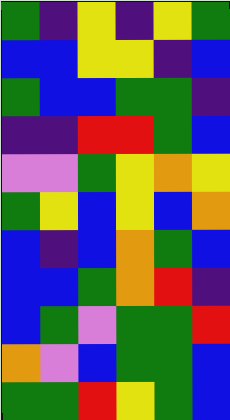[["green", "indigo", "yellow", "indigo", "yellow", "green"], ["blue", "blue", "yellow", "yellow", "indigo", "blue"], ["green", "blue", "blue", "green", "green", "indigo"], ["indigo", "indigo", "red", "red", "green", "blue"], ["violet", "violet", "green", "yellow", "orange", "yellow"], ["green", "yellow", "blue", "yellow", "blue", "orange"], ["blue", "indigo", "blue", "orange", "green", "blue"], ["blue", "blue", "green", "orange", "red", "indigo"], ["blue", "green", "violet", "green", "green", "red"], ["orange", "violet", "blue", "green", "green", "blue"], ["green", "green", "red", "yellow", "green", "blue"]]